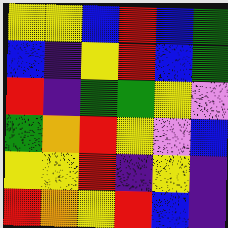[["yellow", "yellow", "blue", "red", "blue", "green"], ["blue", "indigo", "yellow", "red", "blue", "green"], ["red", "indigo", "green", "green", "yellow", "violet"], ["green", "orange", "red", "yellow", "violet", "blue"], ["yellow", "yellow", "red", "indigo", "yellow", "indigo"], ["red", "orange", "yellow", "red", "blue", "indigo"]]